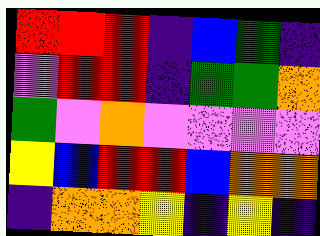[["red", "red", "red", "indigo", "blue", "green", "indigo"], ["violet", "red", "red", "indigo", "green", "green", "orange"], ["green", "violet", "orange", "violet", "violet", "violet", "violet"], ["yellow", "blue", "red", "red", "blue", "orange", "orange"], ["indigo", "orange", "orange", "yellow", "indigo", "yellow", "indigo"]]